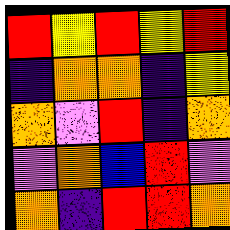[["red", "yellow", "red", "yellow", "red"], ["indigo", "orange", "orange", "indigo", "yellow"], ["orange", "violet", "red", "indigo", "orange"], ["violet", "orange", "blue", "red", "violet"], ["orange", "indigo", "red", "red", "orange"]]